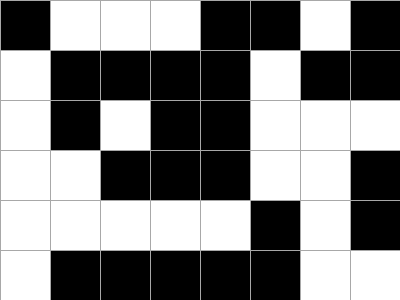[["black", "white", "white", "white", "black", "black", "white", "black"], ["white", "black", "black", "black", "black", "white", "black", "black"], ["white", "black", "white", "black", "black", "white", "white", "white"], ["white", "white", "black", "black", "black", "white", "white", "black"], ["white", "white", "white", "white", "white", "black", "white", "black"], ["white", "black", "black", "black", "black", "black", "white", "white"]]